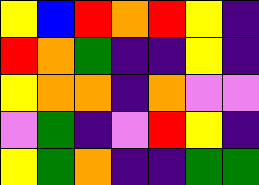[["yellow", "blue", "red", "orange", "red", "yellow", "indigo"], ["red", "orange", "green", "indigo", "indigo", "yellow", "indigo"], ["yellow", "orange", "orange", "indigo", "orange", "violet", "violet"], ["violet", "green", "indigo", "violet", "red", "yellow", "indigo"], ["yellow", "green", "orange", "indigo", "indigo", "green", "green"]]